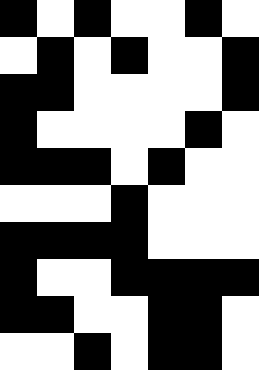[["black", "white", "black", "white", "white", "black", "white"], ["white", "black", "white", "black", "white", "white", "black"], ["black", "black", "white", "white", "white", "white", "black"], ["black", "white", "white", "white", "white", "black", "white"], ["black", "black", "black", "white", "black", "white", "white"], ["white", "white", "white", "black", "white", "white", "white"], ["black", "black", "black", "black", "white", "white", "white"], ["black", "white", "white", "black", "black", "black", "black"], ["black", "black", "white", "white", "black", "black", "white"], ["white", "white", "black", "white", "black", "black", "white"]]